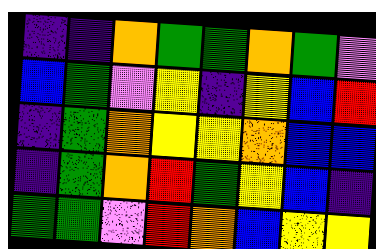[["indigo", "indigo", "orange", "green", "green", "orange", "green", "violet"], ["blue", "green", "violet", "yellow", "indigo", "yellow", "blue", "red"], ["indigo", "green", "orange", "yellow", "yellow", "orange", "blue", "blue"], ["indigo", "green", "orange", "red", "green", "yellow", "blue", "indigo"], ["green", "green", "violet", "red", "orange", "blue", "yellow", "yellow"]]